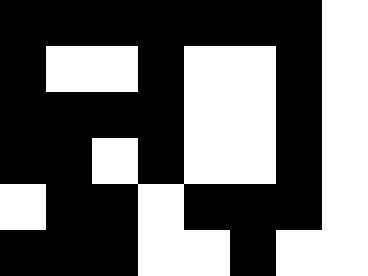[["black", "black", "black", "black", "black", "black", "black", "white"], ["black", "white", "white", "black", "white", "white", "black", "white"], ["black", "black", "black", "black", "white", "white", "black", "white"], ["black", "black", "white", "black", "white", "white", "black", "white"], ["white", "black", "black", "white", "black", "black", "black", "white"], ["black", "black", "black", "white", "white", "black", "white", "white"]]